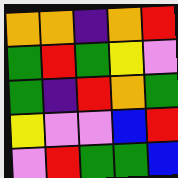[["orange", "orange", "indigo", "orange", "red"], ["green", "red", "green", "yellow", "violet"], ["green", "indigo", "red", "orange", "green"], ["yellow", "violet", "violet", "blue", "red"], ["violet", "red", "green", "green", "blue"]]